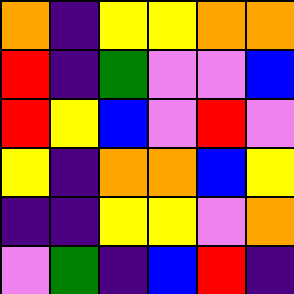[["orange", "indigo", "yellow", "yellow", "orange", "orange"], ["red", "indigo", "green", "violet", "violet", "blue"], ["red", "yellow", "blue", "violet", "red", "violet"], ["yellow", "indigo", "orange", "orange", "blue", "yellow"], ["indigo", "indigo", "yellow", "yellow", "violet", "orange"], ["violet", "green", "indigo", "blue", "red", "indigo"]]